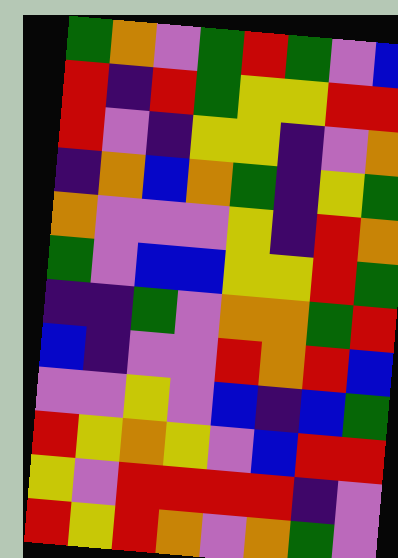[["green", "orange", "violet", "green", "red", "green", "violet", "blue"], ["red", "indigo", "red", "green", "yellow", "yellow", "red", "red"], ["red", "violet", "indigo", "yellow", "yellow", "indigo", "violet", "orange"], ["indigo", "orange", "blue", "orange", "green", "indigo", "yellow", "green"], ["orange", "violet", "violet", "violet", "yellow", "indigo", "red", "orange"], ["green", "violet", "blue", "blue", "yellow", "yellow", "red", "green"], ["indigo", "indigo", "green", "violet", "orange", "orange", "green", "red"], ["blue", "indigo", "violet", "violet", "red", "orange", "red", "blue"], ["violet", "violet", "yellow", "violet", "blue", "indigo", "blue", "green"], ["red", "yellow", "orange", "yellow", "violet", "blue", "red", "red"], ["yellow", "violet", "red", "red", "red", "red", "indigo", "violet"], ["red", "yellow", "red", "orange", "violet", "orange", "green", "violet"]]